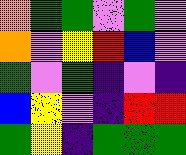[["orange", "green", "green", "violet", "green", "violet"], ["orange", "violet", "yellow", "red", "blue", "violet"], ["green", "violet", "green", "indigo", "violet", "indigo"], ["blue", "yellow", "violet", "indigo", "red", "red"], ["green", "yellow", "indigo", "green", "green", "green"]]